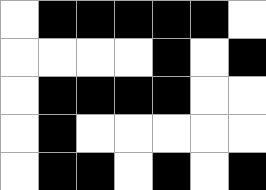[["white", "black", "black", "black", "black", "black", "white"], ["white", "white", "white", "white", "black", "white", "black"], ["white", "black", "black", "black", "black", "white", "white"], ["white", "black", "white", "white", "white", "white", "white"], ["white", "black", "black", "white", "black", "white", "black"]]